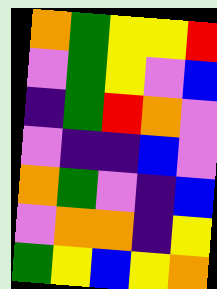[["orange", "green", "yellow", "yellow", "red"], ["violet", "green", "yellow", "violet", "blue"], ["indigo", "green", "red", "orange", "violet"], ["violet", "indigo", "indigo", "blue", "violet"], ["orange", "green", "violet", "indigo", "blue"], ["violet", "orange", "orange", "indigo", "yellow"], ["green", "yellow", "blue", "yellow", "orange"]]